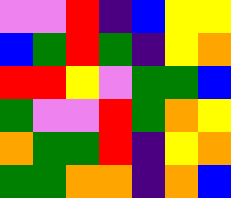[["violet", "violet", "red", "indigo", "blue", "yellow", "yellow"], ["blue", "green", "red", "green", "indigo", "yellow", "orange"], ["red", "red", "yellow", "violet", "green", "green", "blue"], ["green", "violet", "violet", "red", "green", "orange", "yellow"], ["orange", "green", "green", "red", "indigo", "yellow", "orange"], ["green", "green", "orange", "orange", "indigo", "orange", "blue"]]